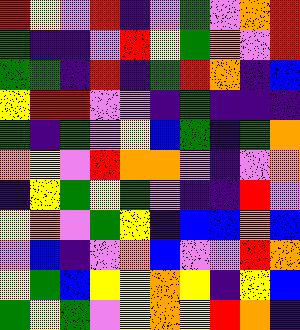[["red", "yellow", "violet", "red", "indigo", "violet", "green", "violet", "orange", "red"], ["green", "indigo", "indigo", "violet", "red", "yellow", "green", "orange", "violet", "red"], ["green", "green", "indigo", "red", "indigo", "green", "red", "orange", "indigo", "blue"], ["yellow", "red", "red", "violet", "violet", "indigo", "green", "indigo", "indigo", "indigo"], ["green", "indigo", "green", "violet", "yellow", "blue", "green", "indigo", "green", "orange"], ["orange", "yellow", "violet", "red", "orange", "orange", "violet", "indigo", "violet", "orange"], ["indigo", "yellow", "green", "yellow", "green", "violet", "indigo", "indigo", "red", "violet"], ["yellow", "orange", "violet", "green", "yellow", "indigo", "blue", "blue", "orange", "blue"], ["violet", "blue", "indigo", "violet", "orange", "blue", "violet", "violet", "red", "orange"], ["yellow", "green", "blue", "yellow", "yellow", "orange", "yellow", "indigo", "yellow", "blue"], ["green", "yellow", "green", "violet", "yellow", "orange", "yellow", "red", "orange", "indigo"]]